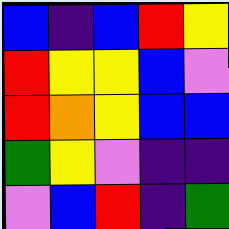[["blue", "indigo", "blue", "red", "yellow"], ["red", "yellow", "yellow", "blue", "violet"], ["red", "orange", "yellow", "blue", "blue"], ["green", "yellow", "violet", "indigo", "indigo"], ["violet", "blue", "red", "indigo", "green"]]